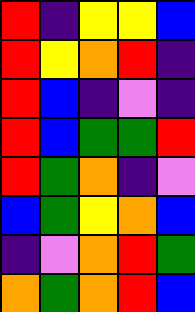[["red", "indigo", "yellow", "yellow", "blue"], ["red", "yellow", "orange", "red", "indigo"], ["red", "blue", "indigo", "violet", "indigo"], ["red", "blue", "green", "green", "red"], ["red", "green", "orange", "indigo", "violet"], ["blue", "green", "yellow", "orange", "blue"], ["indigo", "violet", "orange", "red", "green"], ["orange", "green", "orange", "red", "blue"]]